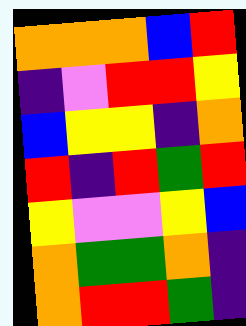[["orange", "orange", "orange", "blue", "red"], ["indigo", "violet", "red", "red", "yellow"], ["blue", "yellow", "yellow", "indigo", "orange"], ["red", "indigo", "red", "green", "red"], ["yellow", "violet", "violet", "yellow", "blue"], ["orange", "green", "green", "orange", "indigo"], ["orange", "red", "red", "green", "indigo"]]